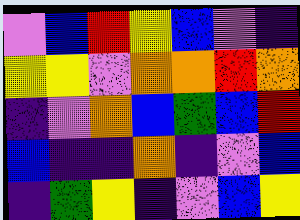[["violet", "blue", "red", "yellow", "blue", "violet", "indigo"], ["yellow", "yellow", "violet", "orange", "orange", "red", "orange"], ["indigo", "violet", "orange", "blue", "green", "blue", "red"], ["blue", "indigo", "indigo", "orange", "indigo", "violet", "blue"], ["indigo", "green", "yellow", "indigo", "violet", "blue", "yellow"]]